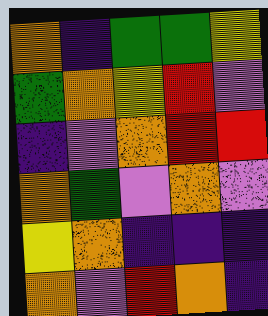[["orange", "indigo", "green", "green", "yellow"], ["green", "orange", "yellow", "red", "violet"], ["indigo", "violet", "orange", "red", "red"], ["orange", "green", "violet", "orange", "violet"], ["yellow", "orange", "indigo", "indigo", "indigo"], ["orange", "violet", "red", "orange", "indigo"]]